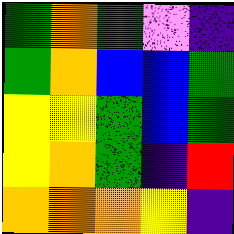[["green", "orange", "green", "violet", "indigo"], ["green", "orange", "blue", "blue", "green"], ["yellow", "yellow", "green", "blue", "green"], ["yellow", "orange", "green", "indigo", "red"], ["orange", "orange", "orange", "yellow", "indigo"]]